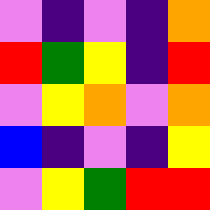[["violet", "indigo", "violet", "indigo", "orange"], ["red", "green", "yellow", "indigo", "red"], ["violet", "yellow", "orange", "violet", "orange"], ["blue", "indigo", "violet", "indigo", "yellow"], ["violet", "yellow", "green", "red", "red"]]